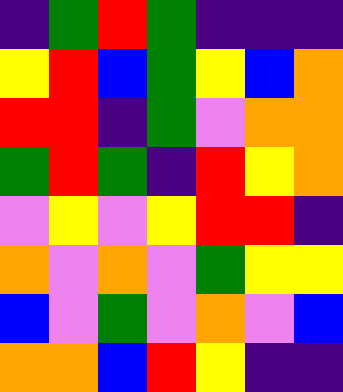[["indigo", "green", "red", "green", "indigo", "indigo", "indigo"], ["yellow", "red", "blue", "green", "yellow", "blue", "orange"], ["red", "red", "indigo", "green", "violet", "orange", "orange"], ["green", "red", "green", "indigo", "red", "yellow", "orange"], ["violet", "yellow", "violet", "yellow", "red", "red", "indigo"], ["orange", "violet", "orange", "violet", "green", "yellow", "yellow"], ["blue", "violet", "green", "violet", "orange", "violet", "blue"], ["orange", "orange", "blue", "red", "yellow", "indigo", "indigo"]]